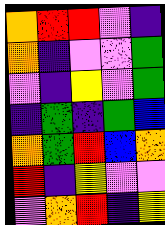[["orange", "red", "red", "violet", "indigo"], ["orange", "indigo", "violet", "violet", "green"], ["violet", "indigo", "yellow", "violet", "green"], ["indigo", "green", "indigo", "green", "blue"], ["orange", "green", "red", "blue", "orange"], ["red", "indigo", "yellow", "violet", "violet"], ["violet", "orange", "red", "indigo", "yellow"]]